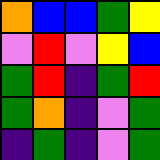[["orange", "blue", "blue", "green", "yellow"], ["violet", "red", "violet", "yellow", "blue"], ["green", "red", "indigo", "green", "red"], ["green", "orange", "indigo", "violet", "green"], ["indigo", "green", "indigo", "violet", "green"]]